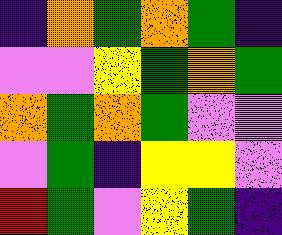[["indigo", "orange", "green", "orange", "green", "indigo"], ["violet", "violet", "yellow", "green", "orange", "green"], ["orange", "green", "orange", "green", "violet", "violet"], ["violet", "green", "indigo", "yellow", "yellow", "violet"], ["red", "green", "violet", "yellow", "green", "indigo"]]